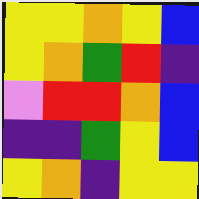[["yellow", "yellow", "orange", "yellow", "blue"], ["yellow", "orange", "green", "red", "indigo"], ["violet", "red", "red", "orange", "blue"], ["indigo", "indigo", "green", "yellow", "blue"], ["yellow", "orange", "indigo", "yellow", "yellow"]]